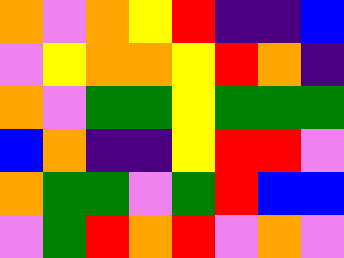[["orange", "violet", "orange", "yellow", "red", "indigo", "indigo", "blue"], ["violet", "yellow", "orange", "orange", "yellow", "red", "orange", "indigo"], ["orange", "violet", "green", "green", "yellow", "green", "green", "green"], ["blue", "orange", "indigo", "indigo", "yellow", "red", "red", "violet"], ["orange", "green", "green", "violet", "green", "red", "blue", "blue"], ["violet", "green", "red", "orange", "red", "violet", "orange", "violet"]]